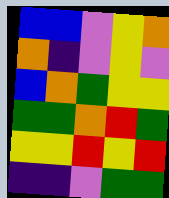[["blue", "blue", "violet", "yellow", "orange"], ["orange", "indigo", "violet", "yellow", "violet"], ["blue", "orange", "green", "yellow", "yellow"], ["green", "green", "orange", "red", "green"], ["yellow", "yellow", "red", "yellow", "red"], ["indigo", "indigo", "violet", "green", "green"]]